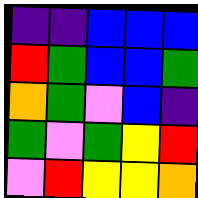[["indigo", "indigo", "blue", "blue", "blue"], ["red", "green", "blue", "blue", "green"], ["orange", "green", "violet", "blue", "indigo"], ["green", "violet", "green", "yellow", "red"], ["violet", "red", "yellow", "yellow", "orange"]]